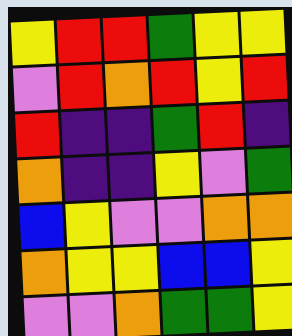[["yellow", "red", "red", "green", "yellow", "yellow"], ["violet", "red", "orange", "red", "yellow", "red"], ["red", "indigo", "indigo", "green", "red", "indigo"], ["orange", "indigo", "indigo", "yellow", "violet", "green"], ["blue", "yellow", "violet", "violet", "orange", "orange"], ["orange", "yellow", "yellow", "blue", "blue", "yellow"], ["violet", "violet", "orange", "green", "green", "yellow"]]